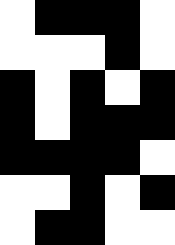[["white", "black", "black", "black", "white"], ["white", "white", "white", "black", "white"], ["black", "white", "black", "white", "black"], ["black", "white", "black", "black", "black"], ["black", "black", "black", "black", "white"], ["white", "white", "black", "white", "black"], ["white", "black", "black", "white", "white"]]